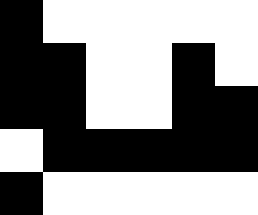[["black", "white", "white", "white", "white", "white"], ["black", "black", "white", "white", "black", "white"], ["black", "black", "white", "white", "black", "black"], ["white", "black", "black", "black", "black", "black"], ["black", "white", "white", "white", "white", "white"]]